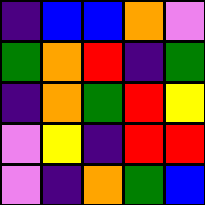[["indigo", "blue", "blue", "orange", "violet"], ["green", "orange", "red", "indigo", "green"], ["indigo", "orange", "green", "red", "yellow"], ["violet", "yellow", "indigo", "red", "red"], ["violet", "indigo", "orange", "green", "blue"]]